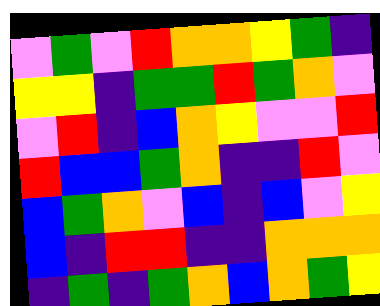[["violet", "green", "violet", "red", "orange", "orange", "yellow", "green", "indigo"], ["yellow", "yellow", "indigo", "green", "green", "red", "green", "orange", "violet"], ["violet", "red", "indigo", "blue", "orange", "yellow", "violet", "violet", "red"], ["red", "blue", "blue", "green", "orange", "indigo", "indigo", "red", "violet"], ["blue", "green", "orange", "violet", "blue", "indigo", "blue", "violet", "yellow"], ["blue", "indigo", "red", "red", "indigo", "indigo", "orange", "orange", "orange"], ["indigo", "green", "indigo", "green", "orange", "blue", "orange", "green", "yellow"]]